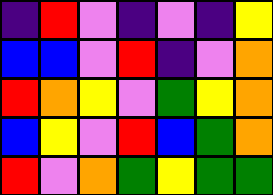[["indigo", "red", "violet", "indigo", "violet", "indigo", "yellow"], ["blue", "blue", "violet", "red", "indigo", "violet", "orange"], ["red", "orange", "yellow", "violet", "green", "yellow", "orange"], ["blue", "yellow", "violet", "red", "blue", "green", "orange"], ["red", "violet", "orange", "green", "yellow", "green", "green"]]